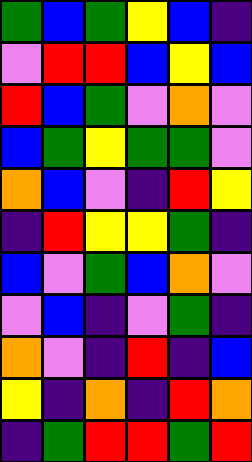[["green", "blue", "green", "yellow", "blue", "indigo"], ["violet", "red", "red", "blue", "yellow", "blue"], ["red", "blue", "green", "violet", "orange", "violet"], ["blue", "green", "yellow", "green", "green", "violet"], ["orange", "blue", "violet", "indigo", "red", "yellow"], ["indigo", "red", "yellow", "yellow", "green", "indigo"], ["blue", "violet", "green", "blue", "orange", "violet"], ["violet", "blue", "indigo", "violet", "green", "indigo"], ["orange", "violet", "indigo", "red", "indigo", "blue"], ["yellow", "indigo", "orange", "indigo", "red", "orange"], ["indigo", "green", "red", "red", "green", "red"]]